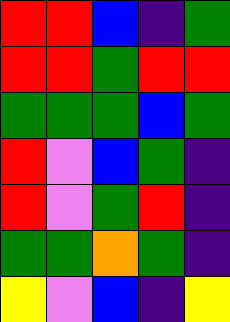[["red", "red", "blue", "indigo", "green"], ["red", "red", "green", "red", "red"], ["green", "green", "green", "blue", "green"], ["red", "violet", "blue", "green", "indigo"], ["red", "violet", "green", "red", "indigo"], ["green", "green", "orange", "green", "indigo"], ["yellow", "violet", "blue", "indigo", "yellow"]]